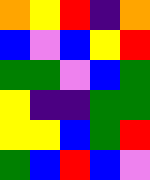[["orange", "yellow", "red", "indigo", "orange"], ["blue", "violet", "blue", "yellow", "red"], ["green", "green", "violet", "blue", "green"], ["yellow", "indigo", "indigo", "green", "green"], ["yellow", "yellow", "blue", "green", "red"], ["green", "blue", "red", "blue", "violet"]]